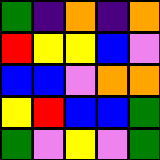[["green", "indigo", "orange", "indigo", "orange"], ["red", "yellow", "yellow", "blue", "violet"], ["blue", "blue", "violet", "orange", "orange"], ["yellow", "red", "blue", "blue", "green"], ["green", "violet", "yellow", "violet", "green"]]